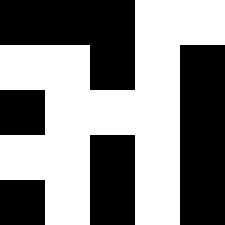[["black", "black", "black", "white", "white"], ["white", "white", "black", "white", "black"], ["black", "white", "white", "white", "black"], ["white", "white", "black", "white", "black"], ["black", "white", "black", "white", "black"]]